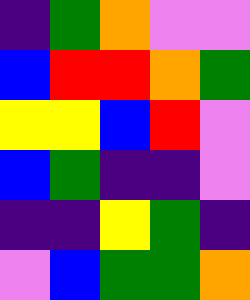[["indigo", "green", "orange", "violet", "violet"], ["blue", "red", "red", "orange", "green"], ["yellow", "yellow", "blue", "red", "violet"], ["blue", "green", "indigo", "indigo", "violet"], ["indigo", "indigo", "yellow", "green", "indigo"], ["violet", "blue", "green", "green", "orange"]]